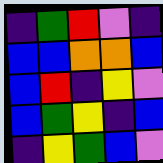[["indigo", "green", "red", "violet", "indigo"], ["blue", "blue", "orange", "orange", "blue"], ["blue", "red", "indigo", "yellow", "violet"], ["blue", "green", "yellow", "indigo", "blue"], ["indigo", "yellow", "green", "blue", "violet"]]